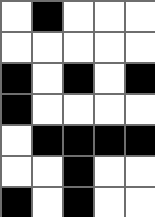[["white", "black", "white", "white", "white"], ["white", "white", "white", "white", "white"], ["black", "white", "black", "white", "black"], ["black", "white", "white", "white", "white"], ["white", "black", "black", "black", "black"], ["white", "white", "black", "white", "white"], ["black", "white", "black", "white", "white"]]